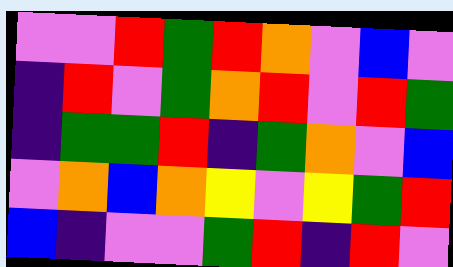[["violet", "violet", "red", "green", "red", "orange", "violet", "blue", "violet"], ["indigo", "red", "violet", "green", "orange", "red", "violet", "red", "green"], ["indigo", "green", "green", "red", "indigo", "green", "orange", "violet", "blue"], ["violet", "orange", "blue", "orange", "yellow", "violet", "yellow", "green", "red"], ["blue", "indigo", "violet", "violet", "green", "red", "indigo", "red", "violet"]]